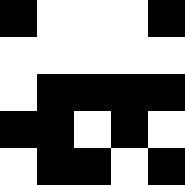[["black", "white", "white", "white", "black"], ["white", "white", "white", "white", "white"], ["white", "black", "black", "black", "black"], ["black", "black", "white", "black", "white"], ["white", "black", "black", "white", "black"]]